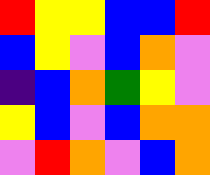[["red", "yellow", "yellow", "blue", "blue", "red"], ["blue", "yellow", "violet", "blue", "orange", "violet"], ["indigo", "blue", "orange", "green", "yellow", "violet"], ["yellow", "blue", "violet", "blue", "orange", "orange"], ["violet", "red", "orange", "violet", "blue", "orange"]]